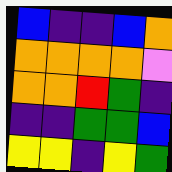[["blue", "indigo", "indigo", "blue", "orange"], ["orange", "orange", "orange", "orange", "violet"], ["orange", "orange", "red", "green", "indigo"], ["indigo", "indigo", "green", "green", "blue"], ["yellow", "yellow", "indigo", "yellow", "green"]]